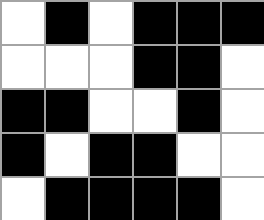[["white", "black", "white", "black", "black", "black"], ["white", "white", "white", "black", "black", "white"], ["black", "black", "white", "white", "black", "white"], ["black", "white", "black", "black", "white", "white"], ["white", "black", "black", "black", "black", "white"]]